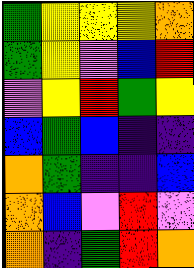[["green", "yellow", "yellow", "yellow", "orange"], ["green", "yellow", "violet", "blue", "red"], ["violet", "yellow", "red", "green", "yellow"], ["blue", "green", "blue", "indigo", "indigo"], ["orange", "green", "indigo", "indigo", "blue"], ["orange", "blue", "violet", "red", "violet"], ["orange", "indigo", "green", "red", "orange"]]